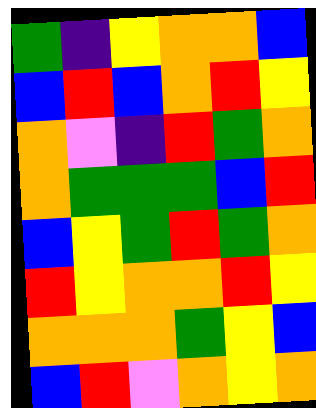[["green", "indigo", "yellow", "orange", "orange", "blue"], ["blue", "red", "blue", "orange", "red", "yellow"], ["orange", "violet", "indigo", "red", "green", "orange"], ["orange", "green", "green", "green", "blue", "red"], ["blue", "yellow", "green", "red", "green", "orange"], ["red", "yellow", "orange", "orange", "red", "yellow"], ["orange", "orange", "orange", "green", "yellow", "blue"], ["blue", "red", "violet", "orange", "yellow", "orange"]]